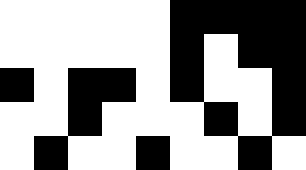[["white", "white", "white", "white", "white", "black", "black", "black", "black"], ["white", "white", "white", "white", "white", "black", "white", "black", "black"], ["black", "white", "black", "black", "white", "black", "white", "white", "black"], ["white", "white", "black", "white", "white", "white", "black", "white", "black"], ["white", "black", "white", "white", "black", "white", "white", "black", "white"]]